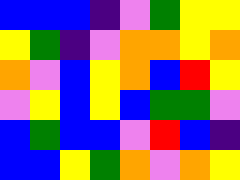[["blue", "blue", "blue", "indigo", "violet", "green", "yellow", "yellow"], ["yellow", "green", "indigo", "violet", "orange", "orange", "yellow", "orange"], ["orange", "violet", "blue", "yellow", "orange", "blue", "red", "yellow"], ["violet", "yellow", "blue", "yellow", "blue", "green", "green", "violet"], ["blue", "green", "blue", "blue", "violet", "red", "blue", "indigo"], ["blue", "blue", "yellow", "green", "orange", "violet", "orange", "yellow"]]